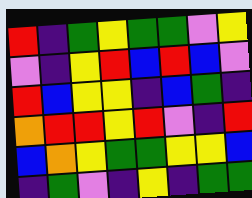[["red", "indigo", "green", "yellow", "green", "green", "violet", "yellow"], ["violet", "indigo", "yellow", "red", "blue", "red", "blue", "violet"], ["red", "blue", "yellow", "yellow", "indigo", "blue", "green", "indigo"], ["orange", "red", "red", "yellow", "red", "violet", "indigo", "red"], ["blue", "orange", "yellow", "green", "green", "yellow", "yellow", "blue"], ["indigo", "green", "violet", "indigo", "yellow", "indigo", "green", "green"]]